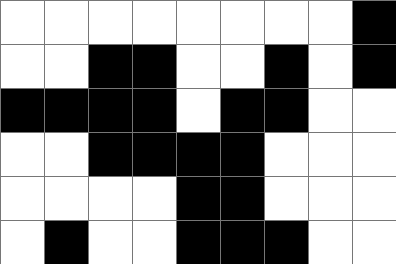[["white", "white", "white", "white", "white", "white", "white", "white", "black"], ["white", "white", "black", "black", "white", "white", "black", "white", "black"], ["black", "black", "black", "black", "white", "black", "black", "white", "white"], ["white", "white", "black", "black", "black", "black", "white", "white", "white"], ["white", "white", "white", "white", "black", "black", "white", "white", "white"], ["white", "black", "white", "white", "black", "black", "black", "white", "white"]]